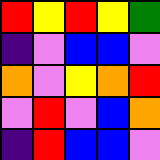[["red", "yellow", "red", "yellow", "green"], ["indigo", "violet", "blue", "blue", "violet"], ["orange", "violet", "yellow", "orange", "red"], ["violet", "red", "violet", "blue", "orange"], ["indigo", "red", "blue", "blue", "violet"]]